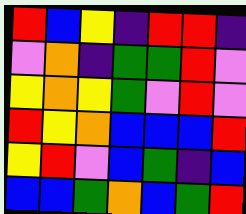[["red", "blue", "yellow", "indigo", "red", "red", "indigo"], ["violet", "orange", "indigo", "green", "green", "red", "violet"], ["yellow", "orange", "yellow", "green", "violet", "red", "violet"], ["red", "yellow", "orange", "blue", "blue", "blue", "red"], ["yellow", "red", "violet", "blue", "green", "indigo", "blue"], ["blue", "blue", "green", "orange", "blue", "green", "red"]]